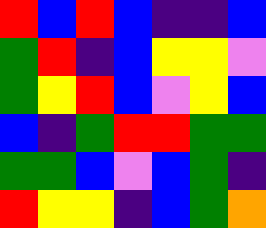[["red", "blue", "red", "blue", "indigo", "indigo", "blue"], ["green", "red", "indigo", "blue", "yellow", "yellow", "violet"], ["green", "yellow", "red", "blue", "violet", "yellow", "blue"], ["blue", "indigo", "green", "red", "red", "green", "green"], ["green", "green", "blue", "violet", "blue", "green", "indigo"], ["red", "yellow", "yellow", "indigo", "blue", "green", "orange"]]